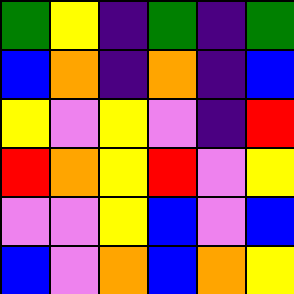[["green", "yellow", "indigo", "green", "indigo", "green"], ["blue", "orange", "indigo", "orange", "indigo", "blue"], ["yellow", "violet", "yellow", "violet", "indigo", "red"], ["red", "orange", "yellow", "red", "violet", "yellow"], ["violet", "violet", "yellow", "blue", "violet", "blue"], ["blue", "violet", "orange", "blue", "orange", "yellow"]]